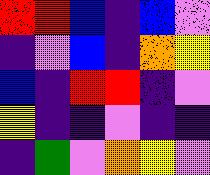[["red", "red", "blue", "indigo", "blue", "violet"], ["indigo", "violet", "blue", "indigo", "orange", "yellow"], ["blue", "indigo", "red", "red", "indigo", "violet"], ["yellow", "indigo", "indigo", "violet", "indigo", "indigo"], ["indigo", "green", "violet", "orange", "yellow", "violet"]]